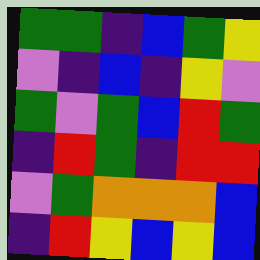[["green", "green", "indigo", "blue", "green", "yellow"], ["violet", "indigo", "blue", "indigo", "yellow", "violet"], ["green", "violet", "green", "blue", "red", "green"], ["indigo", "red", "green", "indigo", "red", "red"], ["violet", "green", "orange", "orange", "orange", "blue"], ["indigo", "red", "yellow", "blue", "yellow", "blue"]]